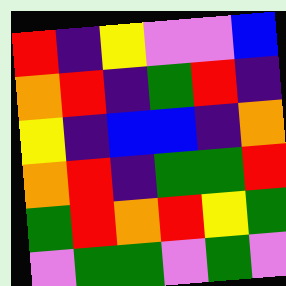[["red", "indigo", "yellow", "violet", "violet", "blue"], ["orange", "red", "indigo", "green", "red", "indigo"], ["yellow", "indigo", "blue", "blue", "indigo", "orange"], ["orange", "red", "indigo", "green", "green", "red"], ["green", "red", "orange", "red", "yellow", "green"], ["violet", "green", "green", "violet", "green", "violet"]]